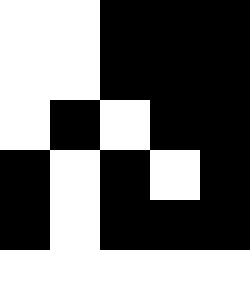[["white", "white", "black", "black", "black"], ["white", "white", "black", "black", "black"], ["white", "black", "white", "black", "black"], ["black", "white", "black", "white", "black"], ["black", "white", "black", "black", "black"], ["white", "white", "white", "white", "white"]]